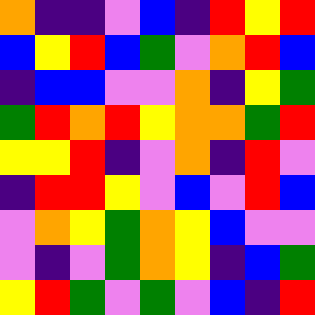[["orange", "indigo", "indigo", "violet", "blue", "indigo", "red", "yellow", "red"], ["blue", "yellow", "red", "blue", "green", "violet", "orange", "red", "blue"], ["indigo", "blue", "blue", "violet", "violet", "orange", "indigo", "yellow", "green"], ["green", "red", "orange", "red", "yellow", "orange", "orange", "green", "red"], ["yellow", "yellow", "red", "indigo", "violet", "orange", "indigo", "red", "violet"], ["indigo", "red", "red", "yellow", "violet", "blue", "violet", "red", "blue"], ["violet", "orange", "yellow", "green", "orange", "yellow", "blue", "violet", "violet"], ["violet", "indigo", "violet", "green", "orange", "yellow", "indigo", "blue", "green"], ["yellow", "red", "green", "violet", "green", "violet", "blue", "indigo", "red"]]